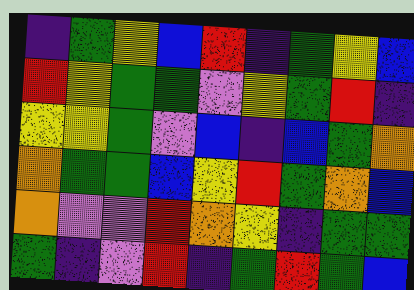[["indigo", "green", "yellow", "blue", "red", "indigo", "green", "yellow", "blue"], ["red", "yellow", "green", "green", "violet", "yellow", "green", "red", "indigo"], ["yellow", "yellow", "green", "violet", "blue", "indigo", "blue", "green", "orange"], ["orange", "green", "green", "blue", "yellow", "red", "green", "orange", "blue"], ["orange", "violet", "violet", "red", "orange", "yellow", "indigo", "green", "green"], ["green", "indigo", "violet", "red", "indigo", "green", "red", "green", "blue"]]